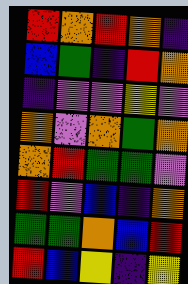[["red", "orange", "red", "orange", "indigo"], ["blue", "green", "indigo", "red", "orange"], ["indigo", "violet", "violet", "yellow", "violet"], ["orange", "violet", "orange", "green", "orange"], ["orange", "red", "green", "green", "violet"], ["red", "violet", "blue", "indigo", "orange"], ["green", "green", "orange", "blue", "red"], ["red", "blue", "yellow", "indigo", "yellow"]]